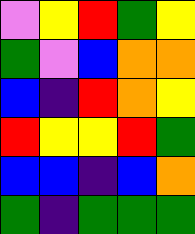[["violet", "yellow", "red", "green", "yellow"], ["green", "violet", "blue", "orange", "orange"], ["blue", "indigo", "red", "orange", "yellow"], ["red", "yellow", "yellow", "red", "green"], ["blue", "blue", "indigo", "blue", "orange"], ["green", "indigo", "green", "green", "green"]]